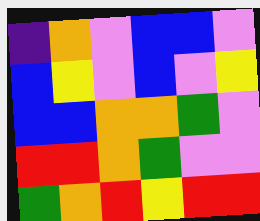[["indigo", "orange", "violet", "blue", "blue", "violet"], ["blue", "yellow", "violet", "blue", "violet", "yellow"], ["blue", "blue", "orange", "orange", "green", "violet"], ["red", "red", "orange", "green", "violet", "violet"], ["green", "orange", "red", "yellow", "red", "red"]]